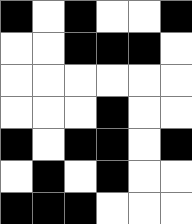[["black", "white", "black", "white", "white", "black"], ["white", "white", "black", "black", "black", "white"], ["white", "white", "white", "white", "white", "white"], ["white", "white", "white", "black", "white", "white"], ["black", "white", "black", "black", "white", "black"], ["white", "black", "white", "black", "white", "white"], ["black", "black", "black", "white", "white", "white"]]